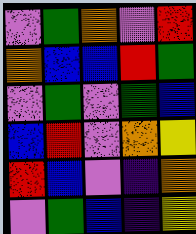[["violet", "green", "orange", "violet", "red"], ["orange", "blue", "blue", "red", "green"], ["violet", "green", "violet", "green", "blue"], ["blue", "red", "violet", "orange", "yellow"], ["red", "blue", "violet", "indigo", "orange"], ["violet", "green", "blue", "indigo", "yellow"]]